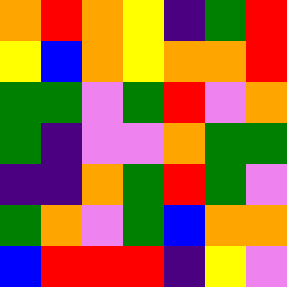[["orange", "red", "orange", "yellow", "indigo", "green", "red"], ["yellow", "blue", "orange", "yellow", "orange", "orange", "red"], ["green", "green", "violet", "green", "red", "violet", "orange"], ["green", "indigo", "violet", "violet", "orange", "green", "green"], ["indigo", "indigo", "orange", "green", "red", "green", "violet"], ["green", "orange", "violet", "green", "blue", "orange", "orange"], ["blue", "red", "red", "red", "indigo", "yellow", "violet"]]